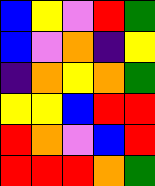[["blue", "yellow", "violet", "red", "green"], ["blue", "violet", "orange", "indigo", "yellow"], ["indigo", "orange", "yellow", "orange", "green"], ["yellow", "yellow", "blue", "red", "red"], ["red", "orange", "violet", "blue", "red"], ["red", "red", "red", "orange", "green"]]